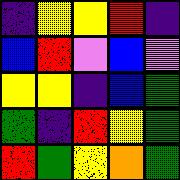[["indigo", "yellow", "yellow", "red", "indigo"], ["blue", "red", "violet", "blue", "violet"], ["yellow", "yellow", "indigo", "blue", "green"], ["green", "indigo", "red", "yellow", "green"], ["red", "green", "yellow", "orange", "green"]]